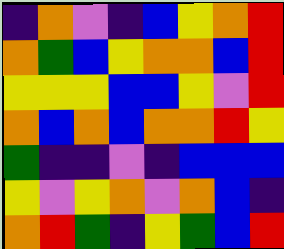[["indigo", "orange", "violet", "indigo", "blue", "yellow", "orange", "red"], ["orange", "green", "blue", "yellow", "orange", "orange", "blue", "red"], ["yellow", "yellow", "yellow", "blue", "blue", "yellow", "violet", "red"], ["orange", "blue", "orange", "blue", "orange", "orange", "red", "yellow"], ["green", "indigo", "indigo", "violet", "indigo", "blue", "blue", "blue"], ["yellow", "violet", "yellow", "orange", "violet", "orange", "blue", "indigo"], ["orange", "red", "green", "indigo", "yellow", "green", "blue", "red"]]